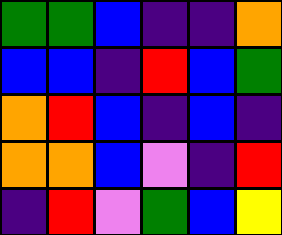[["green", "green", "blue", "indigo", "indigo", "orange"], ["blue", "blue", "indigo", "red", "blue", "green"], ["orange", "red", "blue", "indigo", "blue", "indigo"], ["orange", "orange", "blue", "violet", "indigo", "red"], ["indigo", "red", "violet", "green", "blue", "yellow"]]